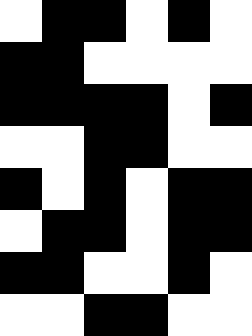[["white", "black", "black", "white", "black", "white"], ["black", "black", "white", "white", "white", "white"], ["black", "black", "black", "black", "white", "black"], ["white", "white", "black", "black", "white", "white"], ["black", "white", "black", "white", "black", "black"], ["white", "black", "black", "white", "black", "black"], ["black", "black", "white", "white", "black", "white"], ["white", "white", "black", "black", "white", "white"]]